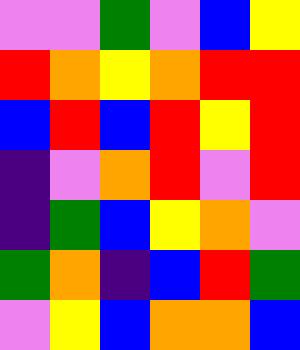[["violet", "violet", "green", "violet", "blue", "yellow"], ["red", "orange", "yellow", "orange", "red", "red"], ["blue", "red", "blue", "red", "yellow", "red"], ["indigo", "violet", "orange", "red", "violet", "red"], ["indigo", "green", "blue", "yellow", "orange", "violet"], ["green", "orange", "indigo", "blue", "red", "green"], ["violet", "yellow", "blue", "orange", "orange", "blue"]]